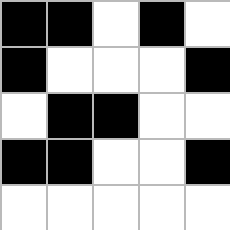[["black", "black", "white", "black", "white"], ["black", "white", "white", "white", "black"], ["white", "black", "black", "white", "white"], ["black", "black", "white", "white", "black"], ["white", "white", "white", "white", "white"]]